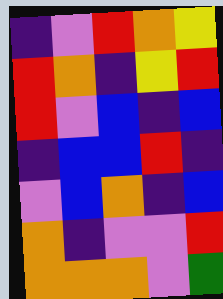[["indigo", "violet", "red", "orange", "yellow"], ["red", "orange", "indigo", "yellow", "red"], ["red", "violet", "blue", "indigo", "blue"], ["indigo", "blue", "blue", "red", "indigo"], ["violet", "blue", "orange", "indigo", "blue"], ["orange", "indigo", "violet", "violet", "red"], ["orange", "orange", "orange", "violet", "green"]]